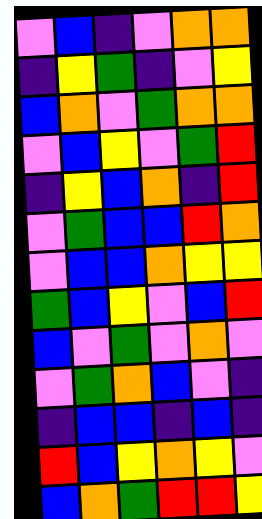[["violet", "blue", "indigo", "violet", "orange", "orange"], ["indigo", "yellow", "green", "indigo", "violet", "yellow"], ["blue", "orange", "violet", "green", "orange", "orange"], ["violet", "blue", "yellow", "violet", "green", "red"], ["indigo", "yellow", "blue", "orange", "indigo", "red"], ["violet", "green", "blue", "blue", "red", "orange"], ["violet", "blue", "blue", "orange", "yellow", "yellow"], ["green", "blue", "yellow", "violet", "blue", "red"], ["blue", "violet", "green", "violet", "orange", "violet"], ["violet", "green", "orange", "blue", "violet", "indigo"], ["indigo", "blue", "blue", "indigo", "blue", "indigo"], ["red", "blue", "yellow", "orange", "yellow", "violet"], ["blue", "orange", "green", "red", "red", "yellow"]]